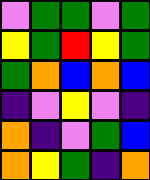[["violet", "green", "green", "violet", "green"], ["yellow", "green", "red", "yellow", "green"], ["green", "orange", "blue", "orange", "blue"], ["indigo", "violet", "yellow", "violet", "indigo"], ["orange", "indigo", "violet", "green", "blue"], ["orange", "yellow", "green", "indigo", "orange"]]